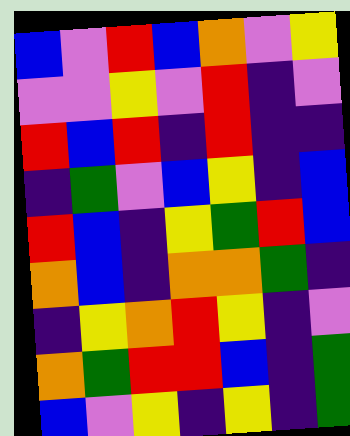[["blue", "violet", "red", "blue", "orange", "violet", "yellow"], ["violet", "violet", "yellow", "violet", "red", "indigo", "violet"], ["red", "blue", "red", "indigo", "red", "indigo", "indigo"], ["indigo", "green", "violet", "blue", "yellow", "indigo", "blue"], ["red", "blue", "indigo", "yellow", "green", "red", "blue"], ["orange", "blue", "indigo", "orange", "orange", "green", "indigo"], ["indigo", "yellow", "orange", "red", "yellow", "indigo", "violet"], ["orange", "green", "red", "red", "blue", "indigo", "green"], ["blue", "violet", "yellow", "indigo", "yellow", "indigo", "green"]]